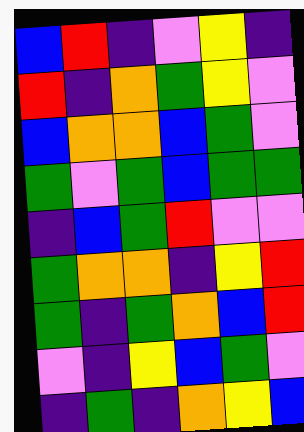[["blue", "red", "indigo", "violet", "yellow", "indigo"], ["red", "indigo", "orange", "green", "yellow", "violet"], ["blue", "orange", "orange", "blue", "green", "violet"], ["green", "violet", "green", "blue", "green", "green"], ["indigo", "blue", "green", "red", "violet", "violet"], ["green", "orange", "orange", "indigo", "yellow", "red"], ["green", "indigo", "green", "orange", "blue", "red"], ["violet", "indigo", "yellow", "blue", "green", "violet"], ["indigo", "green", "indigo", "orange", "yellow", "blue"]]